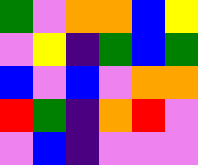[["green", "violet", "orange", "orange", "blue", "yellow"], ["violet", "yellow", "indigo", "green", "blue", "green"], ["blue", "violet", "blue", "violet", "orange", "orange"], ["red", "green", "indigo", "orange", "red", "violet"], ["violet", "blue", "indigo", "violet", "violet", "violet"]]